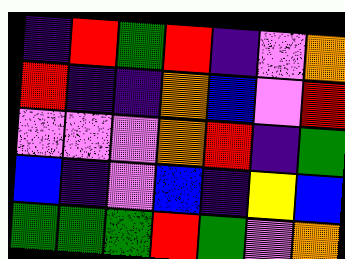[["indigo", "red", "green", "red", "indigo", "violet", "orange"], ["red", "indigo", "indigo", "orange", "blue", "violet", "red"], ["violet", "violet", "violet", "orange", "red", "indigo", "green"], ["blue", "indigo", "violet", "blue", "indigo", "yellow", "blue"], ["green", "green", "green", "red", "green", "violet", "orange"]]